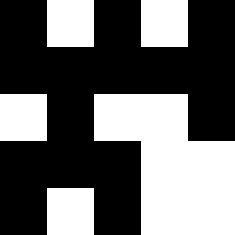[["black", "white", "black", "white", "black"], ["black", "black", "black", "black", "black"], ["white", "black", "white", "white", "black"], ["black", "black", "black", "white", "white"], ["black", "white", "black", "white", "white"]]